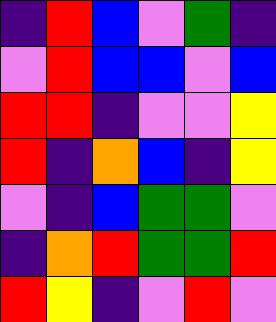[["indigo", "red", "blue", "violet", "green", "indigo"], ["violet", "red", "blue", "blue", "violet", "blue"], ["red", "red", "indigo", "violet", "violet", "yellow"], ["red", "indigo", "orange", "blue", "indigo", "yellow"], ["violet", "indigo", "blue", "green", "green", "violet"], ["indigo", "orange", "red", "green", "green", "red"], ["red", "yellow", "indigo", "violet", "red", "violet"]]